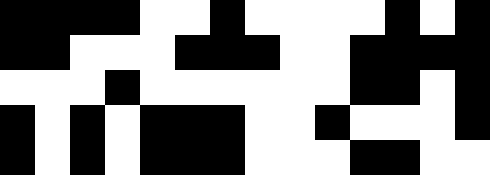[["black", "black", "black", "black", "white", "white", "black", "white", "white", "white", "white", "black", "white", "black"], ["black", "black", "white", "white", "white", "black", "black", "black", "white", "white", "black", "black", "black", "black"], ["white", "white", "white", "black", "white", "white", "white", "white", "white", "white", "black", "black", "white", "black"], ["black", "white", "black", "white", "black", "black", "black", "white", "white", "black", "white", "white", "white", "black"], ["black", "white", "black", "white", "black", "black", "black", "white", "white", "white", "black", "black", "white", "white"]]